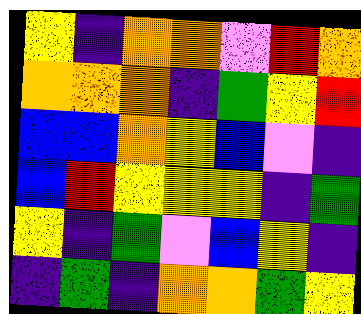[["yellow", "indigo", "orange", "orange", "violet", "red", "orange"], ["orange", "orange", "orange", "indigo", "green", "yellow", "red"], ["blue", "blue", "orange", "yellow", "blue", "violet", "indigo"], ["blue", "red", "yellow", "yellow", "yellow", "indigo", "green"], ["yellow", "indigo", "green", "violet", "blue", "yellow", "indigo"], ["indigo", "green", "indigo", "orange", "orange", "green", "yellow"]]